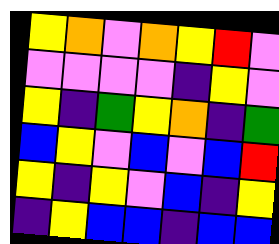[["yellow", "orange", "violet", "orange", "yellow", "red", "violet"], ["violet", "violet", "violet", "violet", "indigo", "yellow", "violet"], ["yellow", "indigo", "green", "yellow", "orange", "indigo", "green"], ["blue", "yellow", "violet", "blue", "violet", "blue", "red"], ["yellow", "indigo", "yellow", "violet", "blue", "indigo", "yellow"], ["indigo", "yellow", "blue", "blue", "indigo", "blue", "blue"]]